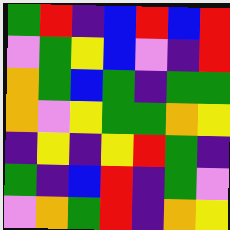[["green", "red", "indigo", "blue", "red", "blue", "red"], ["violet", "green", "yellow", "blue", "violet", "indigo", "red"], ["orange", "green", "blue", "green", "indigo", "green", "green"], ["orange", "violet", "yellow", "green", "green", "orange", "yellow"], ["indigo", "yellow", "indigo", "yellow", "red", "green", "indigo"], ["green", "indigo", "blue", "red", "indigo", "green", "violet"], ["violet", "orange", "green", "red", "indigo", "orange", "yellow"]]